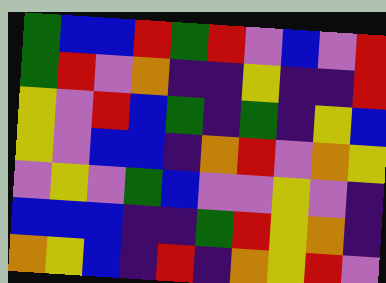[["green", "blue", "blue", "red", "green", "red", "violet", "blue", "violet", "red"], ["green", "red", "violet", "orange", "indigo", "indigo", "yellow", "indigo", "indigo", "red"], ["yellow", "violet", "red", "blue", "green", "indigo", "green", "indigo", "yellow", "blue"], ["yellow", "violet", "blue", "blue", "indigo", "orange", "red", "violet", "orange", "yellow"], ["violet", "yellow", "violet", "green", "blue", "violet", "violet", "yellow", "violet", "indigo"], ["blue", "blue", "blue", "indigo", "indigo", "green", "red", "yellow", "orange", "indigo"], ["orange", "yellow", "blue", "indigo", "red", "indigo", "orange", "yellow", "red", "violet"]]